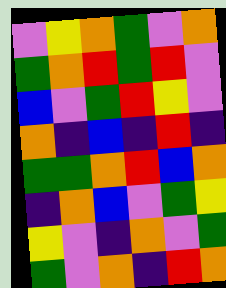[["violet", "yellow", "orange", "green", "violet", "orange"], ["green", "orange", "red", "green", "red", "violet"], ["blue", "violet", "green", "red", "yellow", "violet"], ["orange", "indigo", "blue", "indigo", "red", "indigo"], ["green", "green", "orange", "red", "blue", "orange"], ["indigo", "orange", "blue", "violet", "green", "yellow"], ["yellow", "violet", "indigo", "orange", "violet", "green"], ["green", "violet", "orange", "indigo", "red", "orange"]]